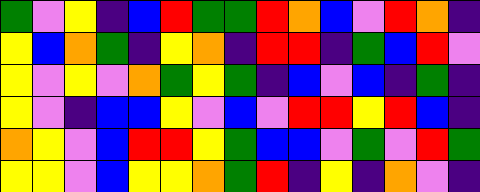[["green", "violet", "yellow", "indigo", "blue", "red", "green", "green", "red", "orange", "blue", "violet", "red", "orange", "indigo"], ["yellow", "blue", "orange", "green", "indigo", "yellow", "orange", "indigo", "red", "red", "indigo", "green", "blue", "red", "violet"], ["yellow", "violet", "yellow", "violet", "orange", "green", "yellow", "green", "indigo", "blue", "violet", "blue", "indigo", "green", "indigo"], ["yellow", "violet", "indigo", "blue", "blue", "yellow", "violet", "blue", "violet", "red", "red", "yellow", "red", "blue", "indigo"], ["orange", "yellow", "violet", "blue", "red", "red", "yellow", "green", "blue", "blue", "violet", "green", "violet", "red", "green"], ["yellow", "yellow", "violet", "blue", "yellow", "yellow", "orange", "green", "red", "indigo", "yellow", "indigo", "orange", "violet", "indigo"]]